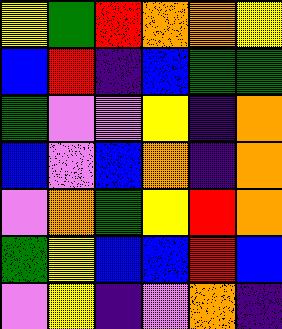[["yellow", "green", "red", "orange", "orange", "yellow"], ["blue", "red", "indigo", "blue", "green", "green"], ["green", "violet", "violet", "yellow", "indigo", "orange"], ["blue", "violet", "blue", "orange", "indigo", "orange"], ["violet", "orange", "green", "yellow", "red", "orange"], ["green", "yellow", "blue", "blue", "red", "blue"], ["violet", "yellow", "indigo", "violet", "orange", "indigo"]]